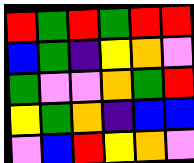[["red", "green", "red", "green", "red", "red"], ["blue", "green", "indigo", "yellow", "orange", "violet"], ["green", "violet", "violet", "orange", "green", "red"], ["yellow", "green", "orange", "indigo", "blue", "blue"], ["violet", "blue", "red", "yellow", "orange", "violet"]]